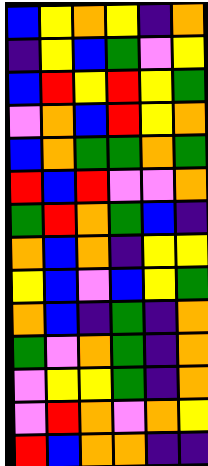[["blue", "yellow", "orange", "yellow", "indigo", "orange"], ["indigo", "yellow", "blue", "green", "violet", "yellow"], ["blue", "red", "yellow", "red", "yellow", "green"], ["violet", "orange", "blue", "red", "yellow", "orange"], ["blue", "orange", "green", "green", "orange", "green"], ["red", "blue", "red", "violet", "violet", "orange"], ["green", "red", "orange", "green", "blue", "indigo"], ["orange", "blue", "orange", "indigo", "yellow", "yellow"], ["yellow", "blue", "violet", "blue", "yellow", "green"], ["orange", "blue", "indigo", "green", "indigo", "orange"], ["green", "violet", "orange", "green", "indigo", "orange"], ["violet", "yellow", "yellow", "green", "indigo", "orange"], ["violet", "red", "orange", "violet", "orange", "yellow"], ["red", "blue", "orange", "orange", "indigo", "indigo"]]